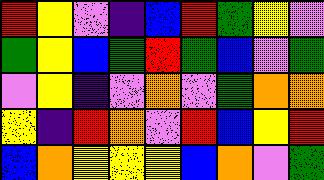[["red", "yellow", "violet", "indigo", "blue", "red", "green", "yellow", "violet"], ["green", "yellow", "blue", "green", "red", "green", "blue", "violet", "green"], ["violet", "yellow", "indigo", "violet", "orange", "violet", "green", "orange", "orange"], ["yellow", "indigo", "red", "orange", "violet", "red", "blue", "yellow", "red"], ["blue", "orange", "yellow", "yellow", "yellow", "blue", "orange", "violet", "green"]]